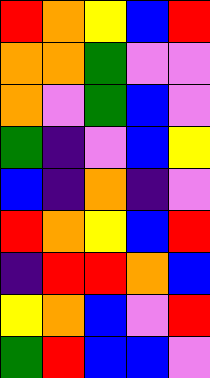[["red", "orange", "yellow", "blue", "red"], ["orange", "orange", "green", "violet", "violet"], ["orange", "violet", "green", "blue", "violet"], ["green", "indigo", "violet", "blue", "yellow"], ["blue", "indigo", "orange", "indigo", "violet"], ["red", "orange", "yellow", "blue", "red"], ["indigo", "red", "red", "orange", "blue"], ["yellow", "orange", "blue", "violet", "red"], ["green", "red", "blue", "blue", "violet"]]